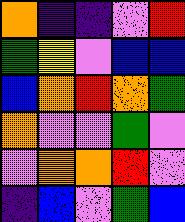[["orange", "indigo", "indigo", "violet", "red"], ["green", "yellow", "violet", "blue", "blue"], ["blue", "orange", "red", "orange", "green"], ["orange", "violet", "violet", "green", "violet"], ["violet", "orange", "orange", "red", "violet"], ["indigo", "blue", "violet", "green", "blue"]]